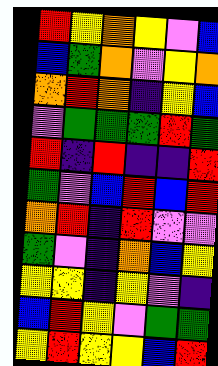[["red", "yellow", "orange", "yellow", "violet", "blue"], ["blue", "green", "orange", "violet", "yellow", "orange"], ["orange", "red", "orange", "indigo", "yellow", "blue"], ["violet", "green", "green", "green", "red", "green"], ["red", "indigo", "red", "indigo", "indigo", "red"], ["green", "violet", "blue", "red", "blue", "red"], ["orange", "red", "indigo", "red", "violet", "violet"], ["green", "violet", "indigo", "orange", "blue", "yellow"], ["yellow", "yellow", "indigo", "yellow", "violet", "indigo"], ["blue", "red", "yellow", "violet", "green", "green"], ["yellow", "red", "yellow", "yellow", "blue", "red"]]